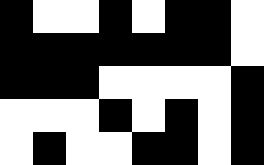[["black", "white", "white", "black", "white", "black", "black", "white"], ["black", "black", "black", "black", "black", "black", "black", "white"], ["black", "black", "black", "white", "white", "white", "white", "black"], ["white", "white", "white", "black", "white", "black", "white", "black"], ["white", "black", "white", "white", "black", "black", "white", "black"]]